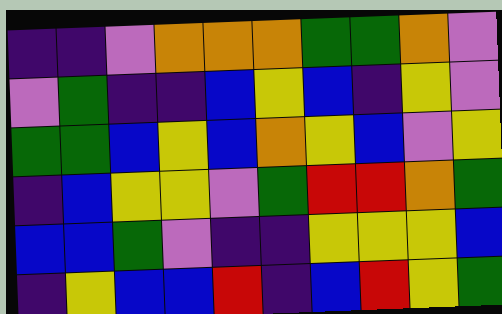[["indigo", "indigo", "violet", "orange", "orange", "orange", "green", "green", "orange", "violet"], ["violet", "green", "indigo", "indigo", "blue", "yellow", "blue", "indigo", "yellow", "violet"], ["green", "green", "blue", "yellow", "blue", "orange", "yellow", "blue", "violet", "yellow"], ["indigo", "blue", "yellow", "yellow", "violet", "green", "red", "red", "orange", "green"], ["blue", "blue", "green", "violet", "indigo", "indigo", "yellow", "yellow", "yellow", "blue"], ["indigo", "yellow", "blue", "blue", "red", "indigo", "blue", "red", "yellow", "green"]]